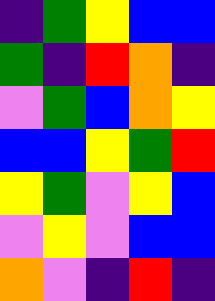[["indigo", "green", "yellow", "blue", "blue"], ["green", "indigo", "red", "orange", "indigo"], ["violet", "green", "blue", "orange", "yellow"], ["blue", "blue", "yellow", "green", "red"], ["yellow", "green", "violet", "yellow", "blue"], ["violet", "yellow", "violet", "blue", "blue"], ["orange", "violet", "indigo", "red", "indigo"]]